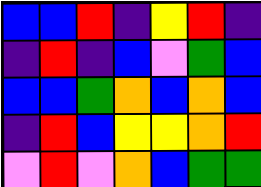[["blue", "blue", "red", "indigo", "yellow", "red", "indigo"], ["indigo", "red", "indigo", "blue", "violet", "green", "blue"], ["blue", "blue", "green", "orange", "blue", "orange", "blue"], ["indigo", "red", "blue", "yellow", "yellow", "orange", "red"], ["violet", "red", "violet", "orange", "blue", "green", "green"]]